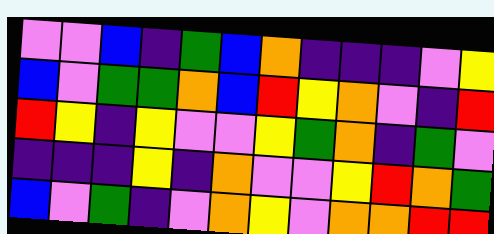[["violet", "violet", "blue", "indigo", "green", "blue", "orange", "indigo", "indigo", "indigo", "violet", "yellow"], ["blue", "violet", "green", "green", "orange", "blue", "red", "yellow", "orange", "violet", "indigo", "red"], ["red", "yellow", "indigo", "yellow", "violet", "violet", "yellow", "green", "orange", "indigo", "green", "violet"], ["indigo", "indigo", "indigo", "yellow", "indigo", "orange", "violet", "violet", "yellow", "red", "orange", "green"], ["blue", "violet", "green", "indigo", "violet", "orange", "yellow", "violet", "orange", "orange", "red", "red"]]